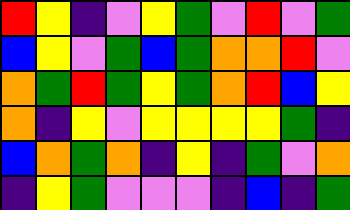[["red", "yellow", "indigo", "violet", "yellow", "green", "violet", "red", "violet", "green"], ["blue", "yellow", "violet", "green", "blue", "green", "orange", "orange", "red", "violet"], ["orange", "green", "red", "green", "yellow", "green", "orange", "red", "blue", "yellow"], ["orange", "indigo", "yellow", "violet", "yellow", "yellow", "yellow", "yellow", "green", "indigo"], ["blue", "orange", "green", "orange", "indigo", "yellow", "indigo", "green", "violet", "orange"], ["indigo", "yellow", "green", "violet", "violet", "violet", "indigo", "blue", "indigo", "green"]]